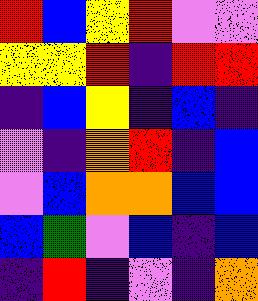[["red", "blue", "yellow", "red", "violet", "violet"], ["yellow", "yellow", "red", "indigo", "red", "red"], ["indigo", "blue", "yellow", "indigo", "blue", "indigo"], ["violet", "indigo", "orange", "red", "indigo", "blue"], ["violet", "blue", "orange", "orange", "blue", "blue"], ["blue", "green", "violet", "blue", "indigo", "blue"], ["indigo", "red", "indigo", "violet", "indigo", "orange"]]